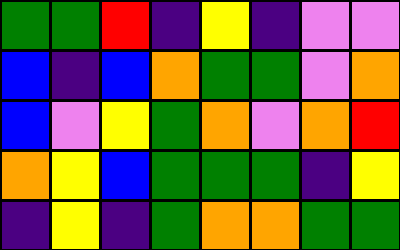[["green", "green", "red", "indigo", "yellow", "indigo", "violet", "violet"], ["blue", "indigo", "blue", "orange", "green", "green", "violet", "orange"], ["blue", "violet", "yellow", "green", "orange", "violet", "orange", "red"], ["orange", "yellow", "blue", "green", "green", "green", "indigo", "yellow"], ["indigo", "yellow", "indigo", "green", "orange", "orange", "green", "green"]]